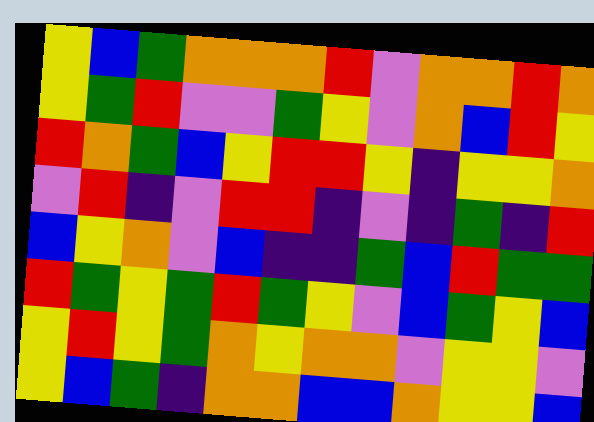[["yellow", "blue", "green", "orange", "orange", "orange", "red", "violet", "orange", "orange", "red", "orange"], ["yellow", "green", "red", "violet", "violet", "green", "yellow", "violet", "orange", "blue", "red", "yellow"], ["red", "orange", "green", "blue", "yellow", "red", "red", "yellow", "indigo", "yellow", "yellow", "orange"], ["violet", "red", "indigo", "violet", "red", "red", "indigo", "violet", "indigo", "green", "indigo", "red"], ["blue", "yellow", "orange", "violet", "blue", "indigo", "indigo", "green", "blue", "red", "green", "green"], ["red", "green", "yellow", "green", "red", "green", "yellow", "violet", "blue", "green", "yellow", "blue"], ["yellow", "red", "yellow", "green", "orange", "yellow", "orange", "orange", "violet", "yellow", "yellow", "violet"], ["yellow", "blue", "green", "indigo", "orange", "orange", "blue", "blue", "orange", "yellow", "yellow", "blue"]]